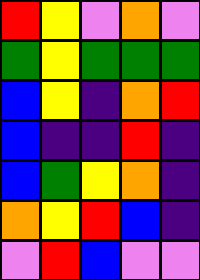[["red", "yellow", "violet", "orange", "violet"], ["green", "yellow", "green", "green", "green"], ["blue", "yellow", "indigo", "orange", "red"], ["blue", "indigo", "indigo", "red", "indigo"], ["blue", "green", "yellow", "orange", "indigo"], ["orange", "yellow", "red", "blue", "indigo"], ["violet", "red", "blue", "violet", "violet"]]